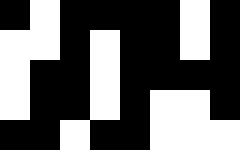[["black", "white", "black", "black", "black", "black", "white", "black"], ["white", "white", "black", "white", "black", "black", "white", "black"], ["white", "black", "black", "white", "black", "black", "black", "black"], ["white", "black", "black", "white", "black", "white", "white", "black"], ["black", "black", "white", "black", "black", "white", "white", "white"]]